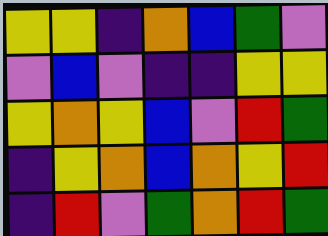[["yellow", "yellow", "indigo", "orange", "blue", "green", "violet"], ["violet", "blue", "violet", "indigo", "indigo", "yellow", "yellow"], ["yellow", "orange", "yellow", "blue", "violet", "red", "green"], ["indigo", "yellow", "orange", "blue", "orange", "yellow", "red"], ["indigo", "red", "violet", "green", "orange", "red", "green"]]